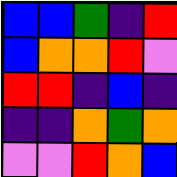[["blue", "blue", "green", "indigo", "red"], ["blue", "orange", "orange", "red", "violet"], ["red", "red", "indigo", "blue", "indigo"], ["indigo", "indigo", "orange", "green", "orange"], ["violet", "violet", "red", "orange", "blue"]]